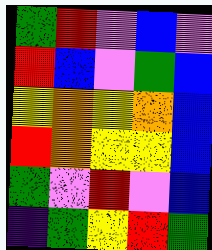[["green", "red", "violet", "blue", "violet"], ["red", "blue", "violet", "green", "blue"], ["yellow", "orange", "yellow", "orange", "blue"], ["red", "orange", "yellow", "yellow", "blue"], ["green", "violet", "red", "violet", "blue"], ["indigo", "green", "yellow", "red", "green"]]